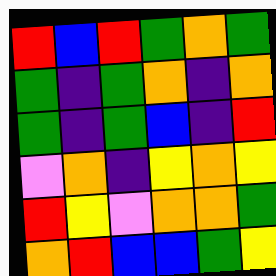[["red", "blue", "red", "green", "orange", "green"], ["green", "indigo", "green", "orange", "indigo", "orange"], ["green", "indigo", "green", "blue", "indigo", "red"], ["violet", "orange", "indigo", "yellow", "orange", "yellow"], ["red", "yellow", "violet", "orange", "orange", "green"], ["orange", "red", "blue", "blue", "green", "yellow"]]